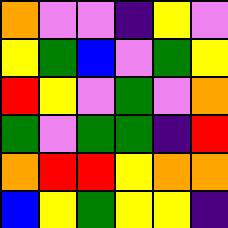[["orange", "violet", "violet", "indigo", "yellow", "violet"], ["yellow", "green", "blue", "violet", "green", "yellow"], ["red", "yellow", "violet", "green", "violet", "orange"], ["green", "violet", "green", "green", "indigo", "red"], ["orange", "red", "red", "yellow", "orange", "orange"], ["blue", "yellow", "green", "yellow", "yellow", "indigo"]]